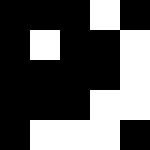[["black", "black", "black", "white", "black"], ["black", "white", "black", "black", "white"], ["black", "black", "black", "black", "white"], ["black", "black", "black", "white", "white"], ["black", "white", "white", "white", "black"]]